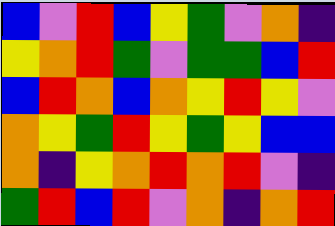[["blue", "violet", "red", "blue", "yellow", "green", "violet", "orange", "indigo"], ["yellow", "orange", "red", "green", "violet", "green", "green", "blue", "red"], ["blue", "red", "orange", "blue", "orange", "yellow", "red", "yellow", "violet"], ["orange", "yellow", "green", "red", "yellow", "green", "yellow", "blue", "blue"], ["orange", "indigo", "yellow", "orange", "red", "orange", "red", "violet", "indigo"], ["green", "red", "blue", "red", "violet", "orange", "indigo", "orange", "red"]]